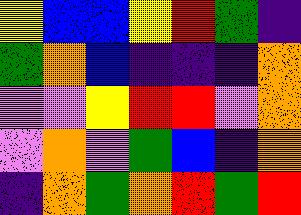[["yellow", "blue", "blue", "yellow", "red", "green", "indigo"], ["green", "orange", "blue", "indigo", "indigo", "indigo", "orange"], ["violet", "violet", "yellow", "red", "red", "violet", "orange"], ["violet", "orange", "violet", "green", "blue", "indigo", "orange"], ["indigo", "orange", "green", "orange", "red", "green", "red"]]